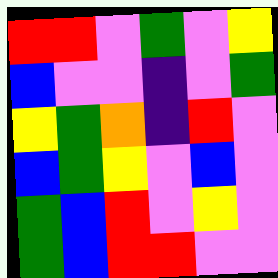[["red", "red", "violet", "green", "violet", "yellow"], ["blue", "violet", "violet", "indigo", "violet", "green"], ["yellow", "green", "orange", "indigo", "red", "violet"], ["blue", "green", "yellow", "violet", "blue", "violet"], ["green", "blue", "red", "violet", "yellow", "violet"], ["green", "blue", "red", "red", "violet", "violet"]]